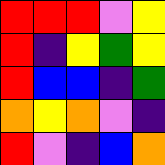[["red", "red", "red", "violet", "yellow"], ["red", "indigo", "yellow", "green", "yellow"], ["red", "blue", "blue", "indigo", "green"], ["orange", "yellow", "orange", "violet", "indigo"], ["red", "violet", "indigo", "blue", "orange"]]